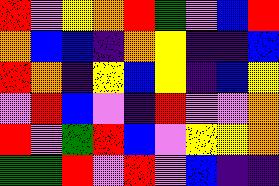[["red", "violet", "yellow", "orange", "red", "green", "violet", "blue", "red"], ["orange", "blue", "blue", "indigo", "orange", "yellow", "indigo", "indigo", "blue"], ["red", "orange", "indigo", "yellow", "blue", "yellow", "indigo", "blue", "yellow"], ["violet", "red", "blue", "violet", "indigo", "red", "violet", "violet", "orange"], ["red", "violet", "green", "red", "blue", "violet", "yellow", "yellow", "orange"], ["green", "green", "red", "violet", "red", "violet", "blue", "indigo", "indigo"]]